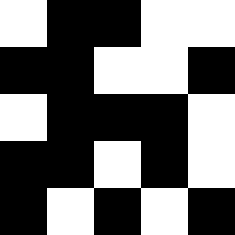[["white", "black", "black", "white", "white"], ["black", "black", "white", "white", "black"], ["white", "black", "black", "black", "white"], ["black", "black", "white", "black", "white"], ["black", "white", "black", "white", "black"]]